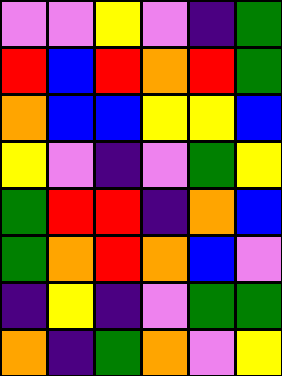[["violet", "violet", "yellow", "violet", "indigo", "green"], ["red", "blue", "red", "orange", "red", "green"], ["orange", "blue", "blue", "yellow", "yellow", "blue"], ["yellow", "violet", "indigo", "violet", "green", "yellow"], ["green", "red", "red", "indigo", "orange", "blue"], ["green", "orange", "red", "orange", "blue", "violet"], ["indigo", "yellow", "indigo", "violet", "green", "green"], ["orange", "indigo", "green", "orange", "violet", "yellow"]]